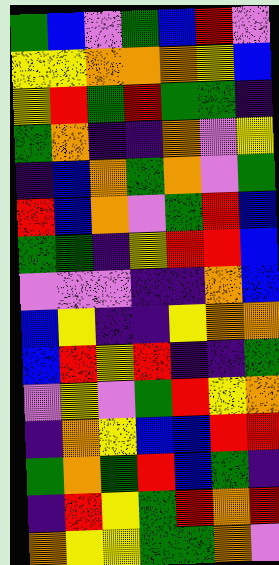[["green", "blue", "violet", "green", "blue", "red", "violet"], ["yellow", "yellow", "orange", "orange", "orange", "yellow", "blue"], ["yellow", "red", "green", "red", "green", "green", "indigo"], ["green", "orange", "indigo", "indigo", "orange", "violet", "yellow"], ["indigo", "blue", "orange", "green", "orange", "violet", "green"], ["red", "blue", "orange", "violet", "green", "red", "blue"], ["green", "green", "indigo", "yellow", "red", "red", "blue"], ["violet", "violet", "violet", "indigo", "indigo", "orange", "blue"], ["blue", "yellow", "indigo", "indigo", "yellow", "orange", "orange"], ["blue", "red", "yellow", "red", "indigo", "indigo", "green"], ["violet", "yellow", "violet", "green", "red", "yellow", "orange"], ["indigo", "orange", "yellow", "blue", "blue", "red", "red"], ["green", "orange", "green", "red", "blue", "green", "indigo"], ["indigo", "red", "yellow", "green", "red", "orange", "red"], ["orange", "yellow", "yellow", "green", "green", "orange", "violet"]]